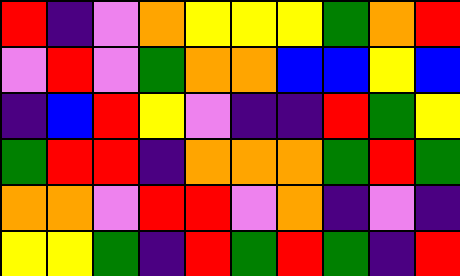[["red", "indigo", "violet", "orange", "yellow", "yellow", "yellow", "green", "orange", "red"], ["violet", "red", "violet", "green", "orange", "orange", "blue", "blue", "yellow", "blue"], ["indigo", "blue", "red", "yellow", "violet", "indigo", "indigo", "red", "green", "yellow"], ["green", "red", "red", "indigo", "orange", "orange", "orange", "green", "red", "green"], ["orange", "orange", "violet", "red", "red", "violet", "orange", "indigo", "violet", "indigo"], ["yellow", "yellow", "green", "indigo", "red", "green", "red", "green", "indigo", "red"]]